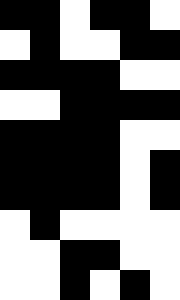[["black", "black", "white", "black", "black", "white"], ["white", "black", "white", "white", "black", "black"], ["black", "black", "black", "black", "white", "white"], ["white", "white", "black", "black", "black", "black"], ["black", "black", "black", "black", "white", "white"], ["black", "black", "black", "black", "white", "black"], ["black", "black", "black", "black", "white", "black"], ["white", "black", "white", "white", "white", "white"], ["white", "white", "black", "black", "white", "white"], ["white", "white", "black", "white", "black", "white"]]